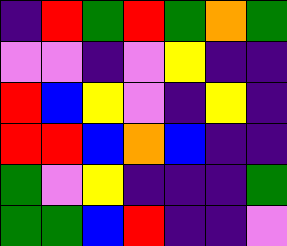[["indigo", "red", "green", "red", "green", "orange", "green"], ["violet", "violet", "indigo", "violet", "yellow", "indigo", "indigo"], ["red", "blue", "yellow", "violet", "indigo", "yellow", "indigo"], ["red", "red", "blue", "orange", "blue", "indigo", "indigo"], ["green", "violet", "yellow", "indigo", "indigo", "indigo", "green"], ["green", "green", "blue", "red", "indigo", "indigo", "violet"]]